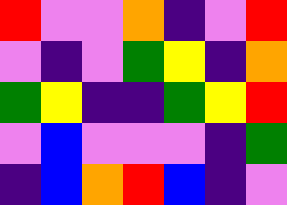[["red", "violet", "violet", "orange", "indigo", "violet", "red"], ["violet", "indigo", "violet", "green", "yellow", "indigo", "orange"], ["green", "yellow", "indigo", "indigo", "green", "yellow", "red"], ["violet", "blue", "violet", "violet", "violet", "indigo", "green"], ["indigo", "blue", "orange", "red", "blue", "indigo", "violet"]]